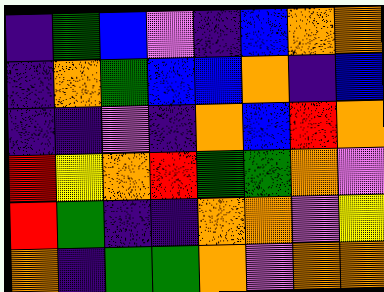[["indigo", "green", "blue", "violet", "indigo", "blue", "orange", "orange"], ["indigo", "orange", "green", "blue", "blue", "orange", "indigo", "blue"], ["indigo", "indigo", "violet", "indigo", "orange", "blue", "red", "orange"], ["red", "yellow", "orange", "red", "green", "green", "orange", "violet"], ["red", "green", "indigo", "indigo", "orange", "orange", "violet", "yellow"], ["orange", "indigo", "green", "green", "orange", "violet", "orange", "orange"]]